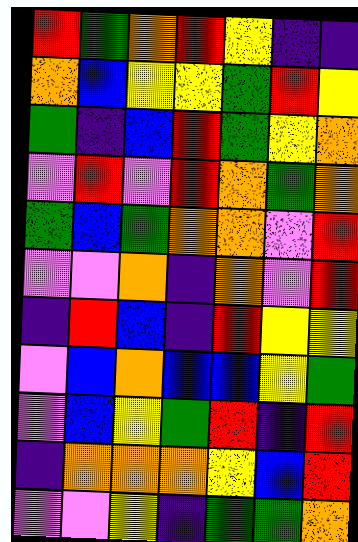[["red", "green", "orange", "red", "yellow", "indigo", "indigo"], ["orange", "blue", "yellow", "yellow", "green", "red", "yellow"], ["green", "indigo", "blue", "red", "green", "yellow", "orange"], ["violet", "red", "violet", "red", "orange", "green", "orange"], ["green", "blue", "green", "orange", "orange", "violet", "red"], ["violet", "violet", "orange", "indigo", "orange", "violet", "red"], ["indigo", "red", "blue", "indigo", "red", "yellow", "yellow"], ["violet", "blue", "orange", "blue", "blue", "yellow", "green"], ["violet", "blue", "yellow", "green", "red", "indigo", "red"], ["indigo", "orange", "orange", "orange", "yellow", "blue", "red"], ["violet", "violet", "yellow", "indigo", "green", "green", "orange"]]